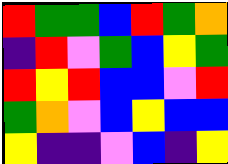[["red", "green", "green", "blue", "red", "green", "orange"], ["indigo", "red", "violet", "green", "blue", "yellow", "green"], ["red", "yellow", "red", "blue", "blue", "violet", "red"], ["green", "orange", "violet", "blue", "yellow", "blue", "blue"], ["yellow", "indigo", "indigo", "violet", "blue", "indigo", "yellow"]]